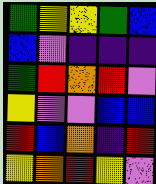[["green", "yellow", "yellow", "green", "blue"], ["blue", "violet", "indigo", "indigo", "indigo"], ["green", "red", "orange", "red", "violet"], ["yellow", "violet", "violet", "blue", "blue"], ["red", "blue", "orange", "indigo", "red"], ["yellow", "orange", "red", "yellow", "violet"]]